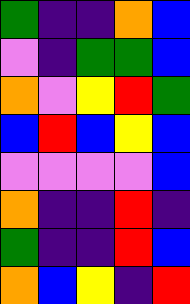[["green", "indigo", "indigo", "orange", "blue"], ["violet", "indigo", "green", "green", "blue"], ["orange", "violet", "yellow", "red", "green"], ["blue", "red", "blue", "yellow", "blue"], ["violet", "violet", "violet", "violet", "blue"], ["orange", "indigo", "indigo", "red", "indigo"], ["green", "indigo", "indigo", "red", "blue"], ["orange", "blue", "yellow", "indigo", "red"]]